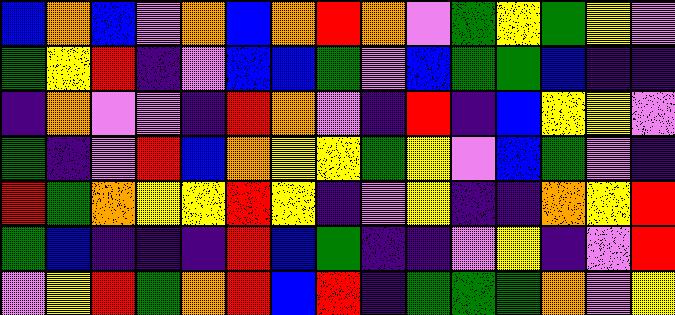[["blue", "orange", "blue", "violet", "orange", "blue", "orange", "red", "orange", "violet", "green", "yellow", "green", "yellow", "violet"], ["green", "yellow", "red", "indigo", "violet", "blue", "blue", "green", "violet", "blue", "green", "green", "blue", "indigo", "indigo"], ["indigo", "orange", "violet", "violet", "indigo", "red", "orange", "violet", "indigo", "red", "indigo", "blue", "yellow", "yellow", "violet"], ["green", "indigo", "violet", "red", "blue", "orange", "yellow", "yellow", "green", "yellow", "violet", "blue", "green", "violet", "indigo"], ["red", "green", "orange", "yellow", "yellow", "red", "yellow", "indigo", "violet", "yellow", "indigo", "indigo", "orange", "yellow", "red"], ["green", "blue", "indigo", "indigo", "indigo", "red", "blue", "green", "indigo", "indigo", "violet", "yellow", "indigo", "violet", "red"], ["violet", "yellow", "red", "green", "orange", "red", "blue", "red", "indigo", "green", "green", "green", "orange", "violet", "yellow"]]